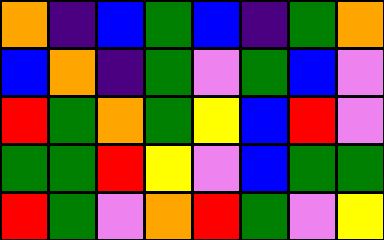[["orange", "indigo", "blue", "green", "blue", "indigo", "green", "orange"], ["blue", "orange", "indigo", "green", "violet", "green", "blue", "violet"], ["red", "green", "orange", "green", "yellow", "blue", "red", "violet"], ["green", "green", "red", "yellow", "violet", "blue", "green", "green"], ["red", "green", "violet", "orange", "red", "green", "violet", "yellow"]]